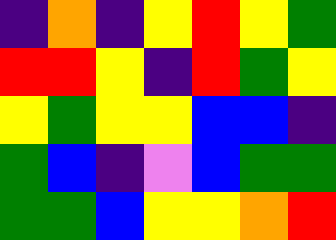[["indigo", "orange", "indigo", "yellow", "red", "yellow", "green"], ["red", "red", "yellow", "indigo", "red", "green", "yellow"], ["yellow", "green", "yellow", "yellow", "blue", "blue", "indigo"], ["green", "blue", "indigo", "violet", "blue", "green", "green"], ["green", "green", "blue", "yellow", "yellow", "orange", "red"]]